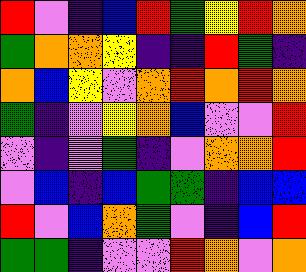[["red", "violet", "indigo", "blue", "red", "green", "yellow", "red", "orange"], ["green", "orange", "orange", "yellow", "indigo", "indigo", "red", "green", "indigo"], ["orange", "blue", "yellow", "violet", "orange", "red", "orange", "red", "orange"], ["green", "indigo", "violet", "yellow", "orange", "blue", "violet", "violet", "red"], ["violet", "indigo", "violet", "green", "indigo", "violet", "orange", "orange", "red"], ["violet", "blue", "indigo", "blue", "green", "green", "indigo", "blue", "blue"], ["red", "violet", "blue", "orange", "green", "violet", "indigo", "blue", "red"], ["green", "green", "indigo", "violet", "violet", "red", "orange", "violet", "orange"]]